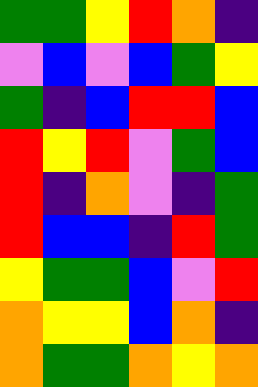[["green", "green", "yellow", "red", "orange", "indigo"], ["violet", "blue", "violet", "blue", "green", "yellow"], ["green", "indigo", "blue", "red", "red", "blue"], ["red", "yellow", "red", "violet", "green", "blue"], ["red", "indigo", "orange", "violet", "indigo", "green"], ["red", "blue", "blue", "indigo", "red", "green"], ["yellow", "green", "green", "blue", "violet", "red"], ["orange", "yellow", "yellow", "blue", "orange", "indigo"], ["orange", "green", "green", "orange", "yellow", "orange"]]